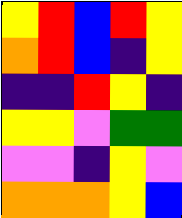[["yellow", "red", "blue", "red", "yellow"], ["orange", "red", "blue", "indigo", "yellow"], ["indigo", "indigo", "red", "yellow", "indigo"], ["yellow", "yellow", "violet", "green", "green"], ["violet", "violet", "indigo", "yellow", "violet"], ["orange", "orange", "orange", "yellow", "blue"]]